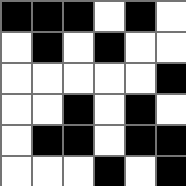[["black", "black", "black", "white", "black", "white"], ["white", "black", "white", "black", "white", "white"], ["white", "white", "white", "white", "white", "black"], ["white", "white", "black", "white", "black", "white"], ["white", "black", "black", "white", "black", "black"], ["white", "white", "white", "black", "white", "black"]]